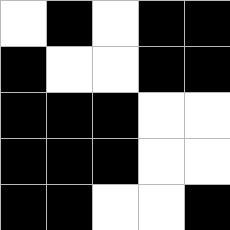[["white", "black", "white", "black", "black"], ["black", "white", "white", "black", "black"], ["black", "black", "black", "white", "white"], ["black", "black", "black", "white", "white"], ["black", "black", "white", "white", "black"]]